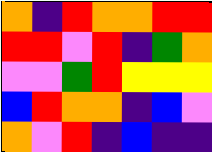[["orange", "indigo", "red", "orange", "orange", "red", "red"], ["red", "red", "violet", "red", "indigo", "green", "orange"], ["violet", "violet", "green", "red", "yellow", "yellow", "yellow"], ["blue", "red", "orange", "orange", "indigo", "blue", "violet"], ["orange", "violet", "red", "indigo", "blue", "indigo", "indigo"]]